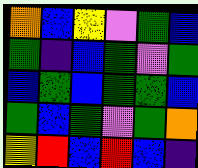[["orange", "blue", "yellow", "violet", "green", "blue"], ["green", "indigo", "blue", "green", "violet", "green"], ["blue", "green", "blue", "green", "green", "blue"], ["green", "blue", "green", "violet", "green", "orange"], ["yellow", "red", "blue", "red", "blue", "indigo"]]